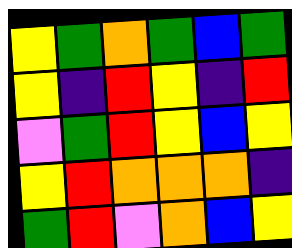[["yellow", "green", "orange", "green", "blue", "green"], ["yellow", "indigo", "red", "yellow", "indigo", "red"], ["violet", "green", "red", "yellow", "blue", "yellow"], ["yellow", "red", "orange", "orange", "orange", "indigo"], ["green", "red", "violet", "orange", "blue", "yellow"]]